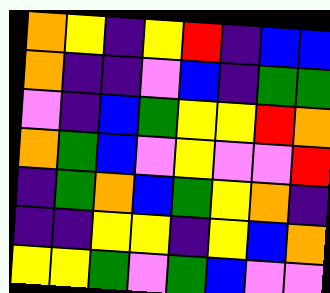[["orange", "yellow", "indigo", "yellow", "red", "indigo", "blue", "blue"], ["orange", "indigo", "indigo", "violet", "blue", "indigo", "green", "green"], ["violet", "indigo", "blue", "green", "yellow", "yellow", "red", "orange"], ["orange", "green", "blue", "violet", "yellow", "violet", "violet", "red"], ["indigo", "green", "orange", "blue", "green", "yellow", "orange", "indigo"], ["indigo", "indigo", "yellow", "yellow", "indigo", "yellow", "blue", "orange"], ["yellow", "yellow", "green", "violet", "green", "blue", "violet", "violet"]]